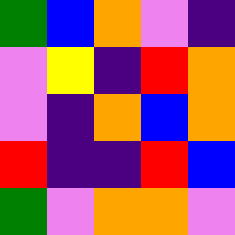[["green", "blue", "orange", "violet", "indigo"], ["violet", "yellow", "indigo", "red", "orange"], ["violet", "indigo", "orange", "blue", "orange"], ["red", "indigo", "indigo", "red", "blue"], ["green", "violet", "orange", "orange", "violet"]]